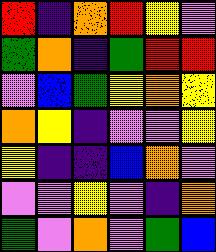[["red", "indigo", "orange", "red", "yellow", "violet"], ["green", "orange", "indigo", "green", "red", "red"], ["violet", "blue", "green", "yellow", "orange", "yellow"], ["orange", "yellow", "indigo", "violet", "violet", "yellow"], ["yellow", "indigo", "indigo", "blue", "orange", "violet"], ["violet", "violet", "yellow", "violet", "indigo", "orange"], ["green", "violet", "orange", "violet", "green", "blue"]]